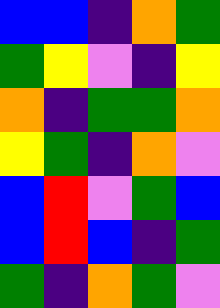[["blue", "blue", "indigo", "orange", "green"], ["green", "yellow", "violet", "indigo", "yellow"], ["orange", "indigo", "green", "green", "orange"], ["yellow", "green", "indigo", "orange", "violet"], ["blue", "red", "violet", "green", "blue"], ["blue", "red", "blue", "indigo", "green"], ["green", "indigo", "orange", "green", "violet"]]